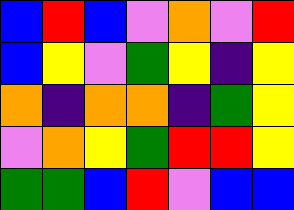[["blue", "red", "blue", "violet", "orange", "violet", "red"], ["blue", "yellow", "violet", "green", "yellow", "indigo", "yellow"], ["orange", "indigo", "orange", "orange", "indigo", "green", "yellow"], ["violet", "orange", "yellow", "green", "red", "red", "yellow"], ["green", "green", "blue", "red", "violet", "blue", "blue"]]